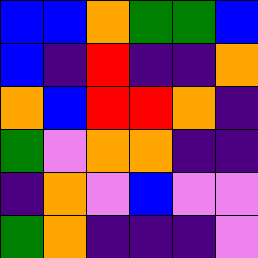[["blue", "blue", "orange", "green", "green", "blue"], ["blue", "indigo", "red", "indigo", "indigo", "orange"], ["orange", "blue", "red", "red", "orange", "indigo"], ["green", "violet", "orange", "orange", "indigo", "indigo"], ["indigo", "orange", "violet", "blue", "violet", "violet"], ["green", "orange", "indigo", "indigo", "indigo", "violet"]]